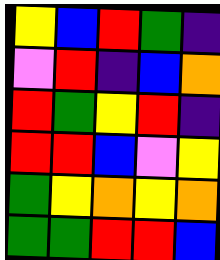[["yellow", "blue", "red", "green", "indigo"], ["violet", "red", "indigo", "blue", "orange"], ["red", "green", "yellow", "red", "indigo"], ["red", "red", "blue", "violet", "yellow"], ["green", "yellow", "orange", "yellow", "orange"], ["green", "green", "red", "red", "blue"]]